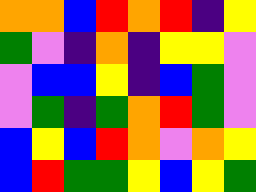[["orange", "orange", "blue", "red", "orange", "red", "indigo", "yellow"], ["green", "violet", "indigo", "orange", "indigo", "yellow", "yellow", "violet"], ["violet", "blue", "blue", "yellow", "indigo", "blue", "green", "violet"], ["violet", "green", "indigo", "green", "orange", "red", "green", "violet"], ["blue", "yellow", "blue", "red", "orange", "violet", "orange", "yellow"], ["blue", "red", "green", "green", "yellow", "blue", "yellow", "green"]]